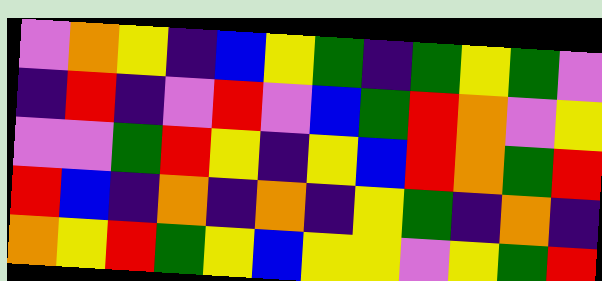[["violet", "orange", "yellow", "indigo", "blue", "yellow", "green", "indigo", "green", "yellow", "green", "violet"], ["indigo", "red", "indigo", "violet", "red", "violet", "blue", "green", "red", "orange", "violet", "yellow"], ["violet", "violet", "green", "red", "yellow", "indigo", "yellow", "blue", "red", "orange", "green", "red"], ["red", "blue", "indigo", "orange", "indigo", "orange", "indigo", "yellow", "green", "indigo", "orange", "indigo"], ["orange", "yellow", "red", "green", "yellow", "blue", "yellow", "yellow", "violet", "yellow", "green", "red"]]